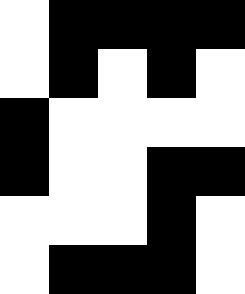[["white", "black", "black", "black", "black"], ["white", "black", "white", "black", "white"], ["black", "white", "white", "white", "white"], ["black", "white", "white", "black", "black"], ["white", "white", "white", "black", "white"], ["white", "black", "black", "black", "white"]]